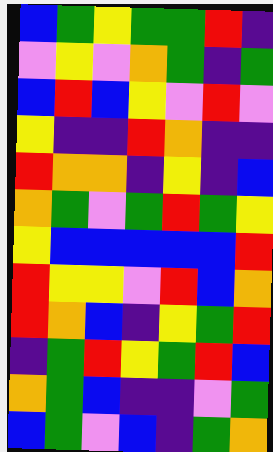[["blue", "green", "yellow", "green", "green", "red", "indigo"], ["violet", "yellow", "violet", "orange", "green", "indigo", "green"], ["blue", "red", "blue", "yellow", "violet", "red", "violet"], ["yellow", "indigo", "indigo", "red", "orange", "indigo", "indigo"], ["red", "orange", "orange", "indigo", "yellow", "indigo", "blue"], ["orange", "green", "violet", "green", "red", "green", "yellow"], ["yellow", "blue", "blue", "blue", "blue", "blue", "red"], ["red", "yellow", "yellow", "violet", "red", "blue", "orange"], ["red", "orange", "blue", "indigo", "yellow", "green", "red"], ["indigo", "green", "red", "yellow", "green", "red", "blue"], ["orange", "green", "blue", "indigo", "indigo", "violet", "green"], ["blue", "green", "violet", "blue", "indigo", "green", "orange"]]